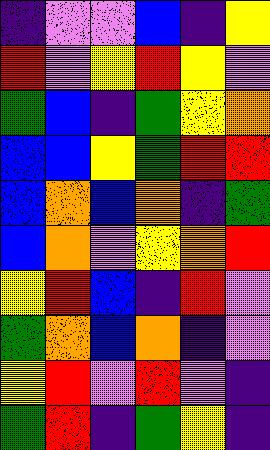[["indigo", "violet", "violet", "blue", "indigo", "yellow"], ["red", "violet", "yellow", "red", "yellow", "violet"], ["green", "blue", "indigo", "green", "yellow", "orange"], ["blue", "blue", "yellow", "green", "red", "red"], ["blue", "orange", "blue", "orange", "indigo", "green"], ["blue", "orange", "violet", "yellow", "orange", "red"], ["yellow", "red", "blue", "indigo", "red", "violet"], ["green", "orange", "blue", "orange", "indigo", "violet"], ["yellow", "red", "violet", "red", "violet", "indigo"], ["green", "red", "indigo", "green", "yellow", "indigo"]]